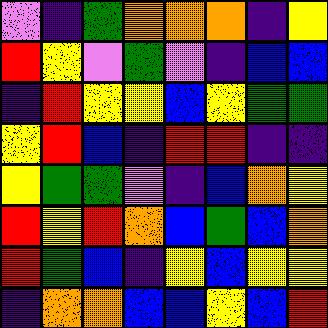[["violet", "indigo", "green", "orange", "orange", "orange", "indigo", "yellow"], ["red", "yellow", "violet", "green", "violet", "indigo", "blue", "blue"], ["indigo", "red", "yellow", "yellow", "blue", "yellow", "green", "green"], ["yellow", "red", "blue", "indigo", "red", "red", "indigo", "indigo"], ["yellow", "green", "green", "violet", "indigo", "blue", "orange", "yellow"], ["red", "yellow", "red", "orange", "blue", "green", "blue", "orange"], ["red", "green", "blue", "indigo", "yellow", "blue", "yellow", "yellow"], ["indigo", "orange", "orange", "blue", "blue", "yellow", "blue", "red"]]